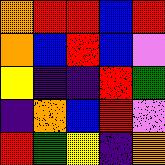[["orange", "red", "red", "blue", "red"], ["orange", "blue", "red", "blue", "violet"], ["yellow", "indigo", "indigo", "red", "green"], ["indigo", "orange", "blue", "red", "violet"], ["red", "green", "yellow", "indigo", "orange"]]